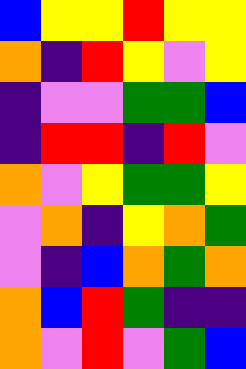[["blue", "yellow", "yellow", "red", "yellow", "yellow"], ["orange", "indigo", "red", "yellow", "violet", "yellow"], ["indigo", "violet", "violet", "green", "green", "blue"], ["indigo", "red", "red", "indigo", "red", "violet"], ["orange", "violet", "yellow", "green", "green", "yellow"], ["violet", "orange", "indigo", "yellow", "orange", "green"], ["violet", "indigo", "blue", "orange", "green", "orange"], ["orange", "blue", "red", "green", "indigo", "indigo"], ["orange", "violet", "red", "violet", "green", "blue"]]